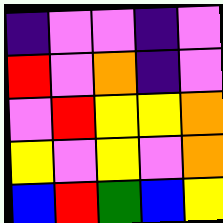[["indigo", "violet", "violet", "indigo", "violet"], ["red", "violet", "orange", "indigo", "violet"], ["violet", "red", "yellow", "yellow", "orange"], ["yellow", "violet", "yellow", "violet", "orange"], ["blue", "red", "green", "blue", "yellow"]]